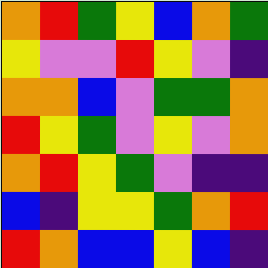[["orange", "red", "green", "yellow", "blue", "orange", "green"], ["yellow", "violet", "violet", "red", "yellow", "violet", "indigo"], ["orange", "orange", "blue", "violet", "green", "green", "orange"], ["red", "yellow", "green", "violet", "yellow", "violet", "orange"], ["orange", "red", "yellow", "green", "violet", "indigo", "indigo"], ["blue", "indigo", "yellow", "yellow", "green", "orange", "red"], ["red", "orange", "blue", "blue", "yellow", "blue", "indigo"]]